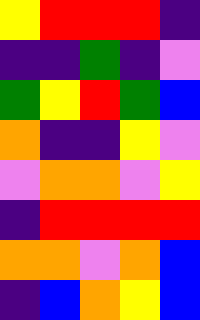[["yellow", "red", "red", "red", "indigo"], ["indigo", "indigo", "green", "indigo", "violet"], ["green", "yellow", "red", "green", "blue"], ["orange", "indigo", "indigo", "yellow", "violet"], ["violet", "orange", "orange", "violet", "yellow"], ["indigo", "red", "red", "red", "red"], ["orange", "orange", "violet", "orange", "blue"], ["indigo", "blue", "orange", "yellow", "blue"]]